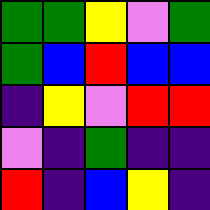[["green", "green", "yellow", "violet", "green"], ["green", "blue", "red", "blue", "blue"], ["indigo", "yellow", "violet", "red", "red"], ["violet", "indigo", "green", "indigo", "indigo"], ["red", "indigo", "blue", "yellow", "indigo"]]